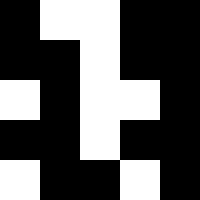[["black", "white", "white", "black", "black"], ["black", "black", "white", "black", "black"], ["white", "black", "white", "white", "black"], ["black", "black", "white", "black", "black"], ["white", "black", "black", "white", "black"]]